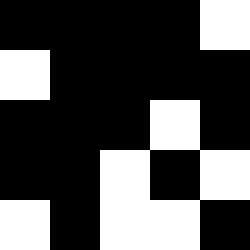[["black", "black", "black", "black", "white"], ["white", "black", "black", "black", "black"], ["black", "black", "black", "white", "black"], ["black", "black", "white", "black", "white"], ["white", "black", "white", "white", "black"]]